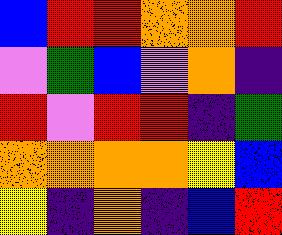[["blue", "red", "red", "orange", "orange", "red"], ["violet", "green", "blue", "violet", "orange", "indigo"], ["red", "violet", "red", "red", "indigo", "green"], ["orange", "orange", "orange", "orange", "yellow", "blue"], ["yellow", "indigo", "orange", "indigo", "blue", "red"]]